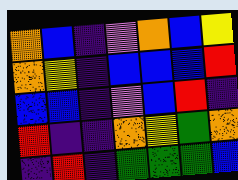[["orange", "blue", "indigo", "violet", "orange", "blue", "yellow"], ["orange", "yellow", "indigo", "blue", "blue", "blue", "red"], ["blue", "blue", "indigo", "violet", "blue", "red", "indigo"], ["red", "indigo", "indigo", "orange", "yellow", "green", "orange"], ["indigo", "red", "indigo", "green", "green", "green", "blue"]]